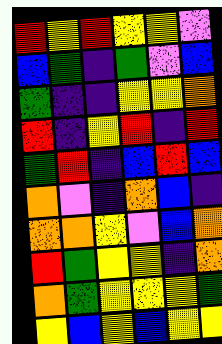[["red", "yellow", "red", "yellow", "yellow", "violet"], ["blue", "green", "indigo", "green", "violet", "blue"], ["green", "indigo", "indigo", "yellow", "yellow", "orange"], ["red", "indigo", "yellow", "red", "indigo", "red"], ["green", "red", "indigo", "blue", "red", "blue"], ["orange", "violet", "indigo", "orange", "blue", "indigo"], ["orange", "orange", "yellow", "violet", "blue", "orange"], ["red", "green", "yellow", "yellow", "indigo", "orange"], ["orange", "green", "yellow", "yellow", "yellow", "green"], ["yellow", "blue", "yellow", "blue", "yellow", "yellow"]]